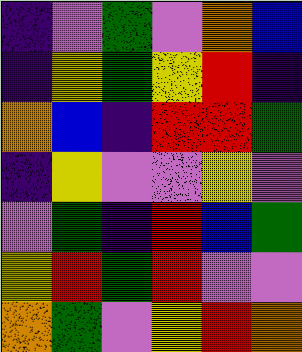[["indigo", "violet", "green", "violet", "orange", "blue"], ["indigo", "yellow", "green", "yellow", "red", "indigo"], ["orange", "blue", "indigo", "red", "red", "green"], ["indigo", "yellow", "violet", "violet", "yellow", "violet"], ["violet", "green", "indigo", "red", "blue", "green"], ["yellow", "red", "green", "red", "violet", "violet"], ["orange", "green", "violet", "yellow", "red", "orange"]]